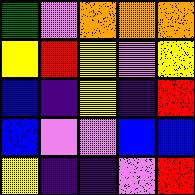[["green", "violet", "orange", "orange", "orange"], ["yellow", "red", "yellow", "violet", "yellow"], ["blue", "indigo", "yellow", "indigo", "red"], ["blue", "violet", "violet", "blue", "blue"], ["yellow", "indigo", "indigo", "violet", "red"]]